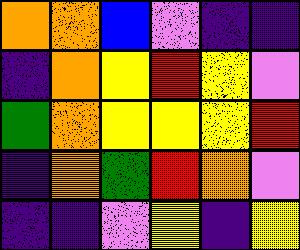[["orange", "orange", "blue", "violet", "indigo", "indigo"], ["indigo", "orange", "yellow", "red", "yellow", "violet"], ["green", "orange", "yellow", "yellow", "yellow", "red"], ["indigo", "orange", "green", "red", "orange", "violet"], ["indigo", "indigo", "violet", "yellow", "indigo", "yellow"]]